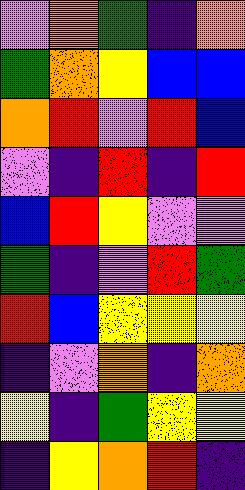[["violet", "orange", "green", "indigo", "orange"], ["green", "orange", "yellow", "blue", "blue"], ["orange", "red", "violet", "red", "blue"], ["violet", "indigo", "red", "indigo", "red"], ["blue", "red", "yellow", "violet", "violet"], ["green", "indigo", "violet", "red", "green"], ["red", "blue", "yellow", "yellow", "yellow"], ["indigo", "violet", "orange", "indigo", "orange"], ["yellow", "indigo", "green", "yellow", "yellow"], ["indigo", "yellow", "orange", "red", "indigo"]]